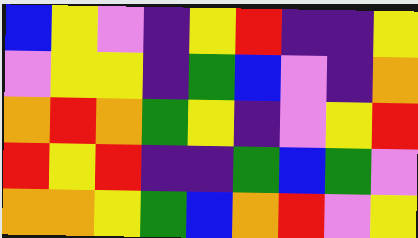[["blue", "yellow", "violet", "indigo", "yellow", "red", "indigo", "indigo", "yellow"], ["violet", "yellow", "yellow", "indigo", "green", "blue", "violet", "indigo", "orange"], ["orange", "red", "orange", "green", "yellow", "indigo", "violet", "yellow", "red"], ["red", "yellow", "red", "indigo", "indigo", "green", "blue", "green", "violet"], ["orange", "orange", "yellow", "green", "blue", "orange", "red", "violet", "yellow"]]